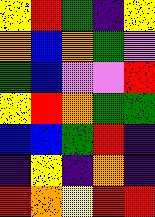[["yellow", "red", "green", "indigo", "yellow"], ["orange", "blue", "orange", "green", "violet"], ["green", "blue", "violet", "violet", "red"], ["yellow", "red", "orange", "green", "green"], ["blue", "blue", "green", "red", "indigo"], ["indigo", "yellow", "indigo", "orange", "indigo"], ["red", "orange", "yellow", "red", "red"]]